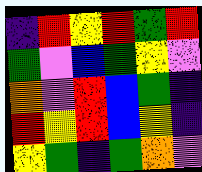[["indigo", "red", "yellow", "red", "green", "red"], ["green", "violet", "blue", "green", "yellow", "violet"], ["orange", "violet", "red", "blue", "green", "indigo"], ["red", "yellow", "red", "blue", "yellow", "indigo"], ["yellow", "green", "indigo", "green", "orange", "violet"]]